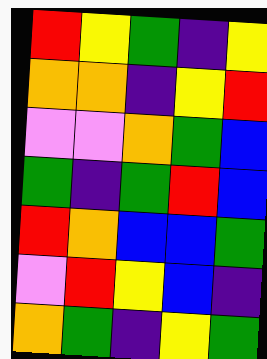[["red", "yellow", "green", "indigo", "yellow"], ["orange", "orange", "indigo", "yellow", "red"], ["violet", "violet", "orange", "green", "blue"], ["green", "indigo", "green", "red", "blue"], ["red", "orange", "blue", "blue", "green"], ["violet", "red", "yellow", "blue", "indigo"], ["orange", "green", "indigo", "yellow", "green"]]